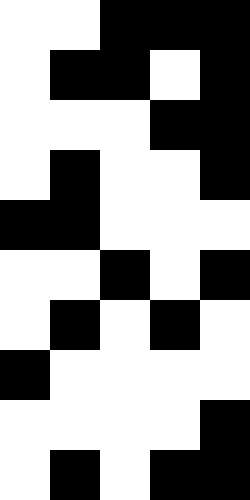[["white", "white", "black", "black", "black"], ["white", "black", "black", "white", "black"], ["white", "white", "white", "black", "black"], ["white", "black", "white", "white", "black"], ["black", "black", "white", "white", "white"], ["white", "white", "black", "white", "black"], ["white", "black", "white", "black", "white"], ["black", "white", "white", "white", "white"], ["white", "white", "white", "white", "black"], ["white", "black", "white", "black", "black"]]